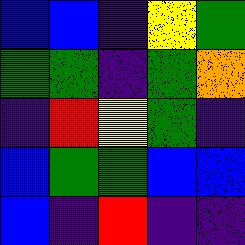[["blue", "blue", "indigo", "yellow", "green"], ["green", "green", "indigo", "green", "orange"], ["indigo", "red", "yellow", "green", "indigo"], ["blue", "green", "green", "blue", "blue"], ["blue", "indigo", "red", "indigo", "indigo"]]